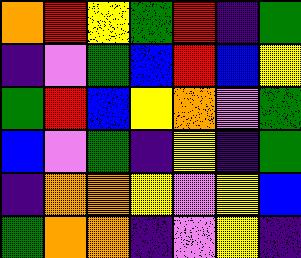[["orange", "red", "yellow", "green", "red", "indigo", "green"], ["indigo", "violet", "green", "blue", "red", "blue", "yellow"], ["green", "red", "blue", "yellow", "orange", "violet", "green"], ["blue", "violet", "green", "indigo", "yellow", "indigo", "green"], ["indigo", "orange", "orange", "yellow", "violet", "yellow", "blue"], ["green", "orange", "orange", "indigo", "violet", "yellow", "indigo"]]